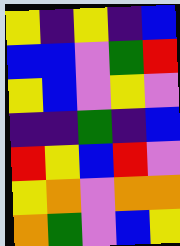[["yellow", "indigo", "yellow", "indigo", "blue"], ["blue", "blue", "violet", "green", "red"], ["yellow", "blue", "violet", "yellow", "violet"], ["indigo", "indigo", "green", "indigo", "blue"], ["red", "yellow", "blue", "red", "violet"], ["yellow", "orange", "violet", "orange", "orange"], ["orange", "green", "violet", "blue", "yellow"]]